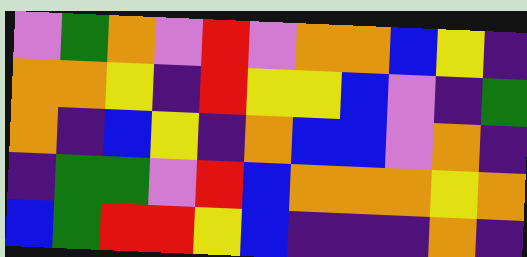[["violet", "green", "orange", "violet", "red", "violet", "orange", "orange", "blue", "yellow", "indigo"], ["orange", "orange", "yellow", "indigo", "red", "yellow", "yellow", "blue", "violet", "indigo", "green"], ["orange", "indigo", "blue", "yellow", "indigo", "orange", "blue", "blue", "violet", "orange", "indigo"], ["indigo", "green", "green", "violet", "red", "blue", "orange", "orange", "orange", "yellow", "orange"], ["blue", "green", "red", "red", "yellow", "blue", "indigo", "indigo", "indigo", "orange", "indigo"]]